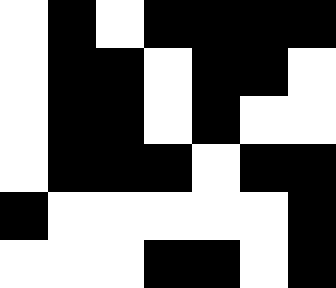[["white", "black", "white", "black", "black", "black", "black"], ["white", "black", "black", "white", "black", "black", "white"], ["white", "black", "black", "white", "black", "white", "white"], ["white", "black", "black", "black", "white", "black", "black"], ["black", "white", "white", "white", "white", "white", "black"], ["white", "white", "white", "black", "black", "white", "black"]]